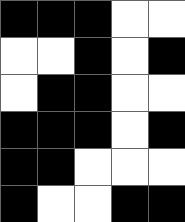[["black", "black", "black", "white", "white"], ["white", "white", "black", "white", "black"], ["white", "black", "black", "white", "white"], ["black", "black", "black", "white", "black"], ["black", "black", "white", "white", "white"], ["black", "white", "white", "black", "black"]]